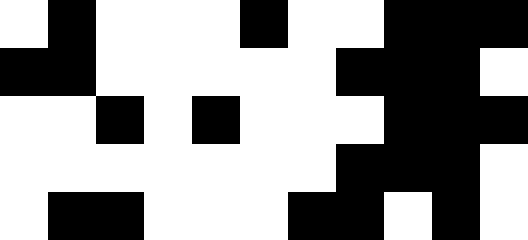[["white", "black", "white", "white", "white", "black", "white", "white", "black", "black", "black"], ["black", "black", "white", "white", "white", "white", "white", "black", "black", "black", "white"], ["white", "white", "black", "white", "black", "white", "white", "white", "black", "black", "black"], ["white", "white", "white", "white", "white", "white", "white", "black", "black", "black", "white"], ["white", "black", "black", "white", "white", "white", "black", "black", "white", "black", "white"]]